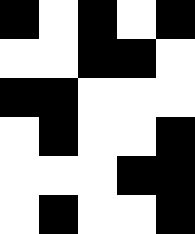[["black", "white", "black", "white", "black"], ["white", "white", "black", "black", "white"], ["black", "black", "white", "white", "white"], ["white", "black", "white", "white", "black"], ["white", "white", "white", "black", "black"], ["white", "black", "white", "white", "black"]]